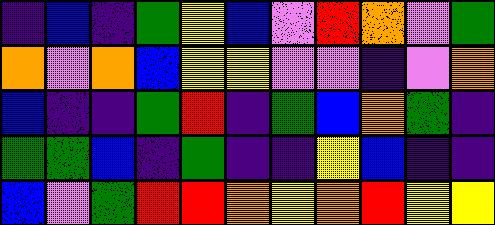[["indigo", "blue", "indigo", "green", "yellow", "blue", "violet", "red", "orange", "violet", "green"], ["orange", "violet", "orange", "blue", "yellow", "yellow", "violet", "violet", "indigo", "violet", "orange"], ["blue", "indigo", "indigo", "green", "red", "indigo", "green", "blue", "orange", "green", "indigo"], ["green", "green", "blue", "indigo", "green", "indigo", "indigo", "yellow", "blue", "indigo", "indigo"], ["blue", "violet", "green", "red", "red", "orange", "yellow", "orange", "red", "yellow", "yellow"]]